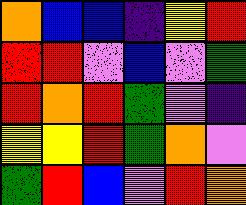[["orange", "blue", "blue", "indigo", "yellow", "red"], ["red", "red", "violet", "blue", "violet", "green"], ["red", "orange", "red", "green", "violet", "indigo"], ["yellow", "yellow", "red", "green", "orange", "violet"], ["green", "red", "blue", "violet", "red", "orange"]]